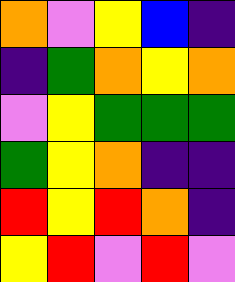[["orange", "violet", "yellow", "blue", "indigo"], ["indigo", "green", "orange", "yellow", "orange"], ["violet", "yellow", "green", "green", "green"], ["green", "yellow", "orange", "indigo", "indigo"], ["red", "yellow", "red", "orange", "indigo"], ["yellow", "red", "violet", "red", "violet"]]